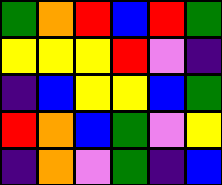[["green", "orange", "red", "blue", "red", "green"], ["yellow", "yellow", "yellow", "red", "violet", "indigo"], ["indigo", "blue", "yellow", "yellow", "blue", "green"], ["red", "orange", "blue", "green", "violet", "yellow"], ["indigo", "orange", "violet", "green", "indigo", "blue"]]